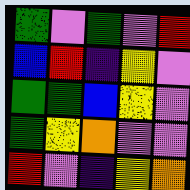[["green", "violet", "green", "violet", "red"], ["blue", "red", "indigo", "yellow", "violet"], ["green", "green", "blue", "yellow", "violet"], ["green", "yellow", "orange", "violet", "violet"], ["red", "violet", "indigo", "yellow", "orange"]]